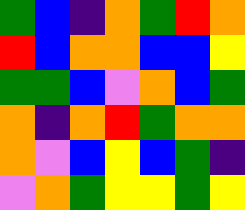[["green", "blue", "indigo", "orange", "green", "red", "orange"], ["red", "blue", "orange", "orange", "blue", "blue", "yellow"], ["green", "green", "blue", "violet", "orange", "blue", "green"], ["orange", "indigo", "orange", "red", "green", "orange", "orange"], ["orange", "violet", "blue", "yellow", "blue", "green", "indigo"], ["violet", "orange", "green", "yellow", "yellow", "green", "yellow"]]